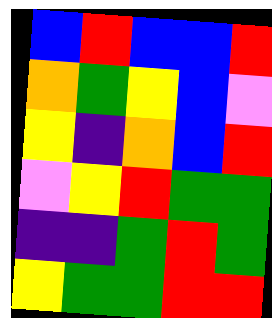[["blue", "red", "blue", "blue", "red"], ["orange", "green", "yellow", "blue", "violet"], ["yellow", "indigo", "orange", "blue", "red"], ["violet", "yellow", "red", "green", "green"], ["indigo", "indigo", "green", "red", "green"], ["yellow", "green", "green", "red", "red"]]